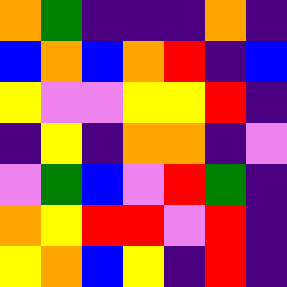[["orange", "green", "indigo", "indigo", "indigo", "orange", "indigo"], ["blue", "orange", "blue", "orange", "red", "indigo", "blue"], ["yellow", "violet", "violet", "yellow", "yellow", "red", "indigo"], ["indigo", "yellow", "indigo", "orange", "orange", "indigo", "violet"], ["violet", "green", "blue", "violet", "red", "green", "indigo"], ["orange", "yellow", "red", "red", "violet", "red", "indigo"], ["yellow", "orange", "blue", "yellow", "indigo", "red", "indigo"]]